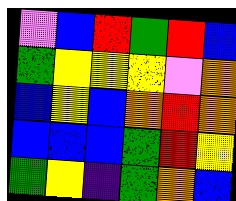[["violet", "blue", "red", "green", "red", "blue"], ["green", "yellow", "yellow", "yellow", "violet", "orange"], ["blue", "yellow", "blue", "orange", "red", "orange"], ["blue", "blue", "blue", "green", "red", "yellow"], ["green", "yellow", "indigo", "green", "orange", "blue"]]